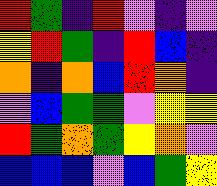[["red", "green", "indigo", "red", "violet", "indigo", "violet"], ["yellow", "red", "green", "indigo", "red", "blue", "indigo"], ["orange", "indigo", "orange", "blue", "red", "orange", "indigo"], ["violet", "blue", "green", "green", "violet", "yellow", "yellow"], ["red", "green", "orange", "green", "yellow", "orange", "violet"], ["blue", "blue", "blue", "violet", "blue", "green", "yellow"]]